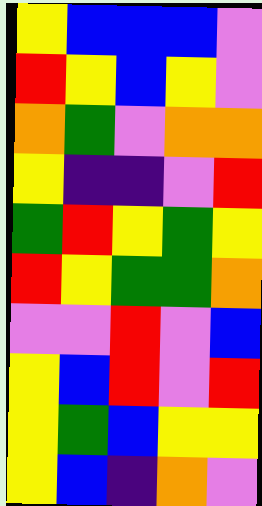[["yellow", "blue", "blue", "blue", "violet"], ["red", "yellow", "blue", "yellow", "violet"], ["orange", "green", "violet", "orange", "orange"], ["yellow", "indigo", "indigo", "violet", "red"], ["green", "red", "yellow", "green", "yellow"], ["red", "yellow", "green", "green", "orange"], ["violet", "violet", "red", "violet", "blue"], ["yellow", "blue", "red", "violet", "red"], ["yellow", "green", "blue", "yellow", "yellow"], ["yellow", "blue", "indigo", "orange", "violet"]]